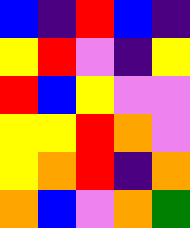[["blue", "indigo", "red", "blue", "indigo"], ["yellow", "red", "violet", "indigo", "yellow"], ["red", "blue", "yellow", "violet", "violet"], ["yellow", "yellow", "red", "orange", "violet"], ["yellow", "orange", "red", "indigo", "orange"], ["orange", "blue", "violet", "orange", "green"]]